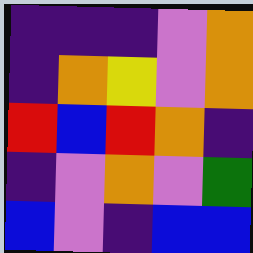[["indigo", "indigo", "indigo", "violet", "orange"], ["indigo", "orange", "yellow", "violet", "orange"], ["red", "blue", "red", "orange", "indigo"], ["indigo", "violet", "orange", "violet", "green"], ["blue", "violet", "indigo", "blue", "blue"]]